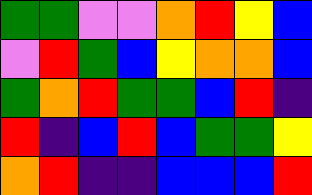[["green", "green", "violet", "violet", "orange", "red", "yellow", "blue"], ["violet", "red", "green", "blue", "yellow", "orange", "orange", "blue"], ["green", "orange", "red", "green", "green", "blue", "red", "indigo"], ["red", "indigo", "blue", "red", "blue", "green", "green", "yellow"], ["orange", "red", "indigo", "indigo", "blue", "blue", "blue", "red"]]